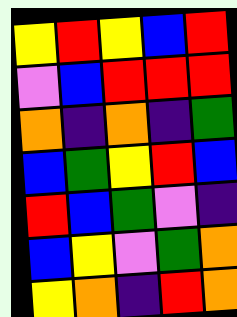[["yellow", "red", "yellow", "blue", "red"], ["violet", "blue", "red", "red", "red"], ["orange", "indigo", "orange", "indigo", "green"], ["blue", "green", "yellow", "red", "blue"], ["red", "blue", "green", "violet", "indigo"], ["blue", "yellow", "violet", "green", "orange"], ["yellow", "orange", "indigo", "red", "orange"]]